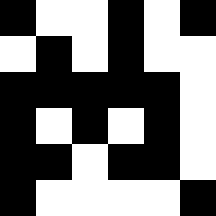[["black", "white", "white", "black", "white", "black"], ["white", "black", "white", "black", "white", "white"], ["black", "black", "black", "black", "black", "white"], ["black", "white", "black", "white", "black", "white"], ["black", "black", "white", "black", "black", "white"], ["black", "white", "white", "white", "white", "black"]]